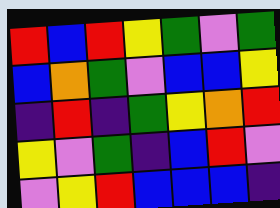[["red", "blue", "red", "yellow", "green", "violet", "green"], ["blue", "orange", "green", "violet", "blue", "blue", "yellow"], ["indigo", "red", "indigo", "green", "yellow", "orange", "red"], ["yellow", "violet", "green", "indigo", "blue", "red", "violet"], ["violet", "yellow", "red", "blue", "blue", "blue", "indigo"]]